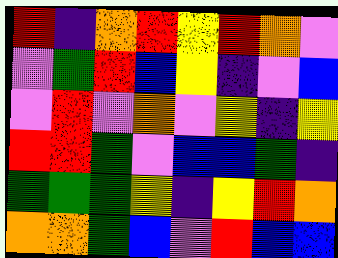[["red", "indigo", "orange", "red", "yellow", "red", "orange", "violet"], ["violet", "green", "red", "blue", "yellow", "indigo", "violet", "blue"], ["violet", "red", "violet", "orange", "violet", "yellow", "indigo", "yellow"], ["red", "red", "green", "violet", "blue", "blue", "green", "indigo"], ["green", "green", "green", "yellow", "indigo", "yellow", "red", "orange"], ["orange", "orange", "green", "blue", "violet", "red", "blue", "blue"]]